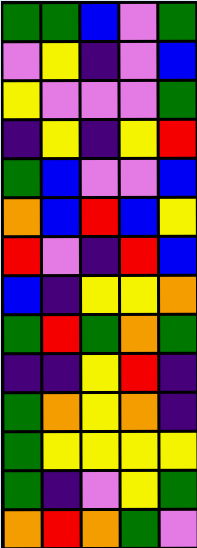[["green", "green", "blue", "violet", "green"], ["violet", "yellow", "indigo", "violet", "blue"], ["yellow", "violet", "violet", "violet", "green"], ["indigo", "yellow", "indigo", "yellow", "red"], ["green", "blue", "violet", "violet", "blue"], ["orange", "blue", "red", "blue", "yellow"], ["red", "violet", "indigo", "red", "blue"], ["blue", "indigo", "yellow", "yellow", "orange"], ["green", "red", "green", "orange", "green"], ["indigo", "indigo", "yellow", "red", "indigo"], ["green", "orange", "yellow", "orange", "indigo"], ["green", "yellow", "yellow", "yellow", "yellow"], ["green", "indigo", "violet", "yellow", "green"], ["orange", "red", "orange", "green", "violet"]]